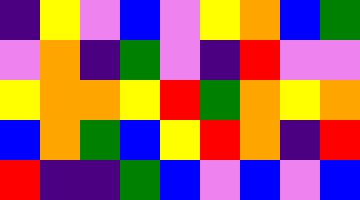[["indigo", "yellow", "violet", "blue", "violet", "yellow", "orange", "blue", "green"], ["violet", "orange", "indigo", "green", "violet", "indigo", "red", "violet", "violet"], ["yellow", "orange", "orange", "yellow", "red", "green", "orange", "yellow", "orange"], ["blue", "orange", "green", "blue", "yellow", "red", "orange", "indigo", "red"], ["red", "indigo", "indigo", "green", "blue", "violet", "blue", "violet", "blue"]]